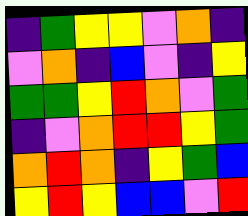[["indigo", "green", "yellow", "yellow", "violet", "orange", "indigo"], ["violet", "orange", "indigo", "blue", "violet", "indigo", "yellow"], ["green", "green", "yellow", "red", "orange", "violet", "green"], ["indigo", "violet", "orange", "red", "red", "yellow", "green"], ["orange", "red", "orange", "indigo", "yellow", "green", "blue"], ["yellow", "red", "yellow", "blue", "blue", "violet", "red"]]